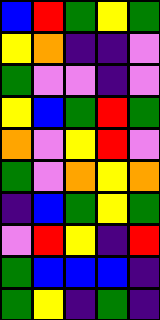[["blue", "red", "green", "yellow", "green"], ["yellow", "orange", "indigo", "indigo", "violet"], ["green", "violet", "violet", "indigo", "violet"], ["yellow", "blue", "green", "red", "green"], ["orange", "violet", "yellow", "red", "violet"], ["green", "violet", "orange", "yellow", "orange"], ["indigo", "blue", "green", "yellow", "green"], ["violet", "red", "yellow", "indigo", "red"], ["green", "blue", "blue", "blue", "indigo"], ["green", "yellow", "indigo", "green", "indigo"]]